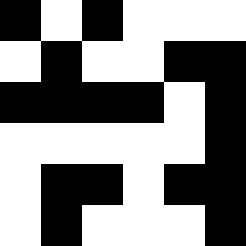[["black", "white", "black", "white", "white", "white"], ["white", "black", "white", "white", "black", "black"], ["black", "black", "black", "black", "white", "black"], ["white", "white", "white", "white", "white", "black"], ["white", "black", "black", "white", "black", "black"], ["white", "black", "white", "white", "white", "black"]]